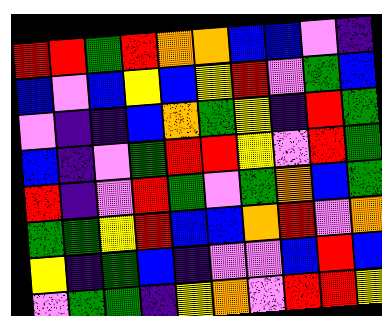[["red", "red", "green", "red", "orange", "orange", "blue", "blue", "violet", "indigo"], ["blue", "violet", "blue", "yellow", "blue", "yellow", "red", "violet", "green", "blue"], ["violet", "indigo", "indigo", "blue", "orange", "green", "yellow", "indigo", "red", "green"], ["blue", "indigo", "violet", "green", "red", "red", "yellow", "violet", "red", "green"], ["red", "indigo", "violet", "red", "green", "violet", "green", "orange", "blue", "green"], ["green", "green", "yellow", "red", "blue", "blue", "orange", "red", "violet", "orange"], ["yellow", "indigo", "green", "blue", "indigo", "violet", "violet", "blue", "red", "blue"], ["violet", "green", "green", "indigo", "yellow", "orange", "violet", "red", "red", "yellow"]]